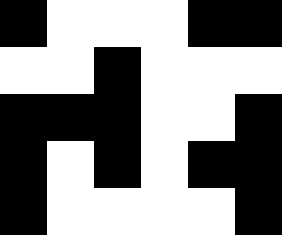[["black", "white", "white", "white", "black", "black"], ["white", "white", "black", "white", "white", "white"], ["black", "black", "black", "white", "white", "black"], ["black", "white", "black", "white", "black", "black"], ["black", "white", "white", "white", "white", "black"]]